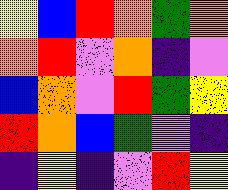[["yellow", "blue", "red", "orange", "green", "orange"], ["orange", "red", "violet", "orange", "indigo", "violet"], ["blue", "orange", "violet", "red", "green", "yellow"], ["red", "orange", "blue", "green", "violet", "indigo"], ["indigo", "yellow", "indigo", "violet", "red", "yellow"]]